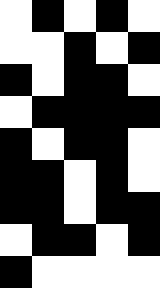[["white", "black", "white", "black", "white"], ["white", "white", "black", "white", "black"], ["black", "white", "black", "black", "white"], ["white", "black", "black", "black", "black"], ["black", "white", "black", "black", "white"], ["black", "black", "white", "black", "white"], ["black", "black", "white", "black", "black"], ["white", "black", "black", "white", "black"], ["black", "white", "white", "white", "white"]]